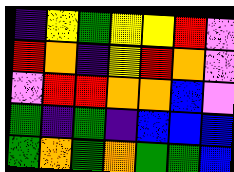[["indigo", "yellow", "green", "yellow", "yellow", "red", "violet"], ["red", "orange", "indigo", "yellow", "red", "orange", "violet"], ["violet", "red", "red", "orange", "orange", "blue", "violet"], ["green", "indigo", "green", "indigo", "blue", "blue", "blue"], ["green", "orange", "green", "orange", "green", "green", "blue"]]